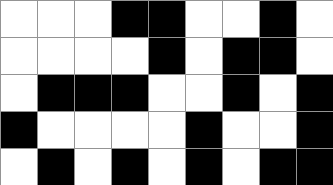[["white", "white", "white", "black", "black", "white", "white", "black", "white"], ["white", "white", "white", "white", "black", "white", "black", "black", "white"], ["white", "black", "black", "black", "white", "white", "black", "white", "black"], ["black", "white", "white", "white", "white", "black", "white", "white", "black"], ["white", "black", "white", "black", "white", "black", "white", "black", "black"]]